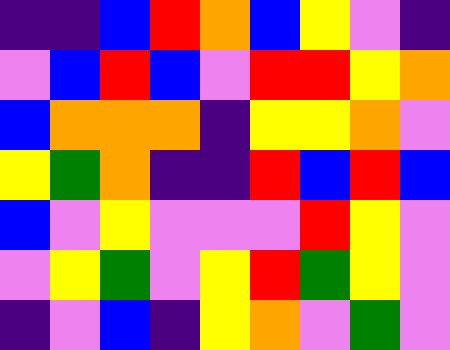[["indigo", "indigo", "blue", "red", "orange", "blue", "yellow", "violet", "indigo"], ["violet", "blue", "red", "blue", "violet", "red", "red", "yellow", "orange"], ["blue", "orange", "orange", "orange", "indigo", "yellow", "yellow", "orange", "violet"], ["yellow", "green", "orange", "indigo", "indigo", "red", "blue", "red", "blue"], ["blue", "violet", "yellow", "violet", "violet", "violet", "red", "yellow", "violet"], ["violet", "yellow", "green", "violet", "yellow", "red", "green", "yellow", "violet"], ["indigo", "violet", "blue", "indigo", "yellow", "orange", "violet", "green", "violet"]]